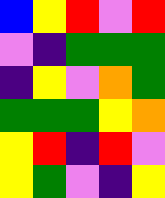[["blue", "yellow", "red", "violet", "red"], ["violet", "indigo", "green", "green", "green"], ["indigo", "yellow", "violet", "orange", "green"], ["green", "green", "green", "yellow", "orange"], ["yellow", "red", "indigo", "red", "violet"], ["yellow", "green", "violet", "indigo", "yellow"]]